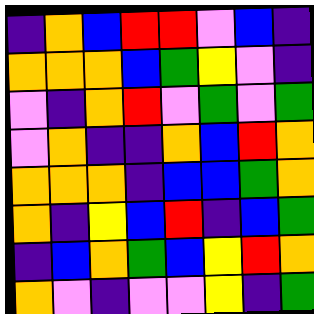[["indigo", "orange", "blue", "red", "red", "violet", "blue", "indigo"], ["orange", "orange", "orange", "blue", "green", "yellow", "violet", "indigo"], ["violet", "indigo", "orange", "red", "violet", "green", "violet", "green"], ["violet", "orange", "indigo", "indigo", "orange", "blue", "red", "orange"], ["orange", "orange", "orange", "indigo", "blue", "blue", "green", "orange"], ["orange", "indigo", "yellow", "blue", "red", "indigo", "blue", "green"], ["indigo", "blue", "orange", "green", "blue", "yellow", "red", "orange"], ["orange", "violet", "indigo", "violet", "violet", "yellow", "indigo", "green"]]